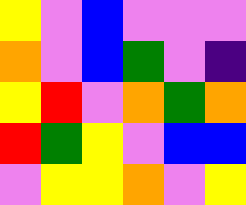[["yellow", "violet", "blue", "violet", "violet", "violet"], ["orange", "violet", "blue", "green", "violet", "indigo"], ["yellow", "red", "violet", "orange", "green", "orange"], ["red", "green", "yellow", "violet", "blue", "blue"], ["violet", "yellow", "yellow", "orange", "violet", "yellow"]]